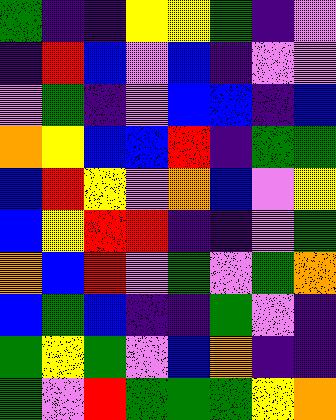[["green", "indigo", "indigo", "yellow", "yellow", "green", "indigo", "violet"], ["indigo", "red", "blue", "violet", "blue", "indigo", "violet", "violet"], ["violet", "green", "indigo", "violet", "blue", "blue", "indigo", "blue"], ["orange", "yellow", "blue", "blue", "red", "indigo", "green", "green"], ["blue", "red", "yellow", "violet", "orange", "blue", "violet", "yellow"], ["blue", "yellow", "red", "red", "indigo", "indigo", "violet", "green"], ["orange", "blue", "red", "violet", "green", "violet", "green", "orange"], ["blue", "green", "blue", "indigo", "indigo", "green", "violet", "indigo"], ["green", "yellow", "green", "violet", "blue", "orange", "indigo", "indigo"], ["green", "violet", "red", "green", "green", "green", "yellow", "orange"]]